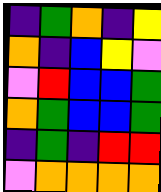[["indigo", "green", "orange", "indigo", "yellow"], ["orange", "indigo", "blue", "yellow", "violet"], ["violet", "red", "blue", "blue", "green"], ["orange", "green", "blue", "blue", "green"], ["indigo", "green", "indigo", "red", "red"], ["violet", "orange", "orange", "orange", "orange"]]